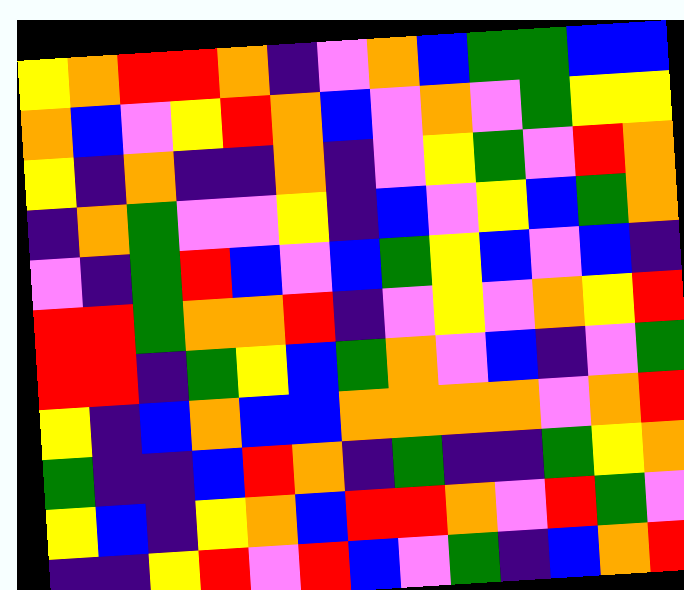[["yellow", "orange", "red", "red", "orange", "indigo", "violet", "orange", "blue", "green", "green", "blue", "blue"], ["orange", "blue", "violet", "yellow", "red", "orange", "blue", "violet", "orange", "violet", "green", "yellow", "yellow"], ["yellow", "indigo", "orange", "indigo", "indigo", "orange", "indigo", "violet", "yellow", "green", "violet", "red", "orange"], ["indigo", "orange", "green", "violet", "violet", "yellow", "indigo", "blue", "violet", "yellow", "blue", "green", "orange"], ["violet", "indigo", "green", "red", "blue", "violet", "blue", "green", "yellow", "blue", "violet", "blue", "indigo"], ["red", "red", "green", "orange", "orange", "red", "indigo", "violet", "yellow", "violet", "orange", "yellow", "red"], ["red", "red", "indigo", "green", "yellow", "blue", "green", "orange", "violet", "blue", "indigo", "violet", "green"], ["yellow", "indigo", "blue", "orange", "blue", "blue", "orange", "orange", "orange", "orange", "violet", "orange", "red"], ["green", "indigo", "indigo", "blue", "red", "orange", "indigo", "green", "indigo", "indigo", "green", "yellow", "orange"], ["yellow", "blue", "indigo", "yellow", "orange", "blue", "red", "red", "orange", "violet", "red", "green", "violet"], ["indigo", "indigo", "yellow", "red", "violet", "red", "blue", "violet", "green", "indigo", "blue", "orange", "red"]]